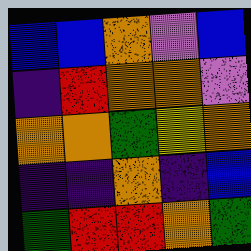[["blue", "blue", "orange", "violet", "blue"], ["indigo", "red", "orange", "orange", "violet"], ["orange", "orange", "green", "yellow", "orange"], ["indigo", "indigo", "orange", "indigo", "blue"], ["green", "red", "red", "orange", "green"]]